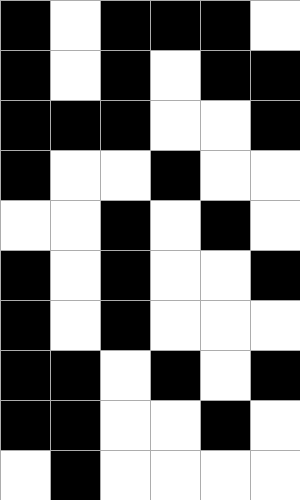[["black", "white", "black", "black", "black", "white"], ["black", "white", "black", "white", "black", "black"], ["black", "black", "black", "white", "white", "black"], ["black", "white", "white", "black", "white", "white"], ["white", "white", "black", "white", "black", "white"], ["black", "white", "black", "white", "white", "black"], ["black", "white", "black", "white", "white", "white"], ["black", "black", "white", "black", "white", "black"], ["black", "black", "white", "white", "black", "white"], ["white", "black", "white", "white", "white", "white"]]